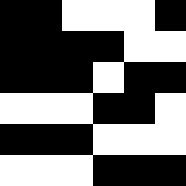[["black", "black", "white", "white", "white", "black"], ["black", "black", "black", "black", "white", "white"], ["black", "black", "black", "white", "black", "black"], ["white", "white", "white", "black", "black", "white"], ["black", "black", "black", "white", "white", "white"], ["white", "white", "white", "black", "black", "black"]]